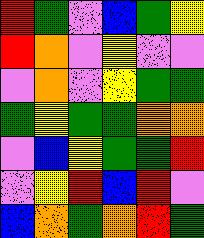[["red", "green", "violet", "blue", "green", "yellow"], ["red", "orange", "violet", "yellow", "violet", "violet"], ["violet", "orange", "violet", "yellow", "green", "green"], ["green", "yellow", "green", "green", "orange", "orange"], ["violet", "blue", "yellow", "green", "green", "red"], ["violet", "yellow", "red", "blue", "red", "violet"], ["blue", "orange", "green", "orange", "red", "green"]]